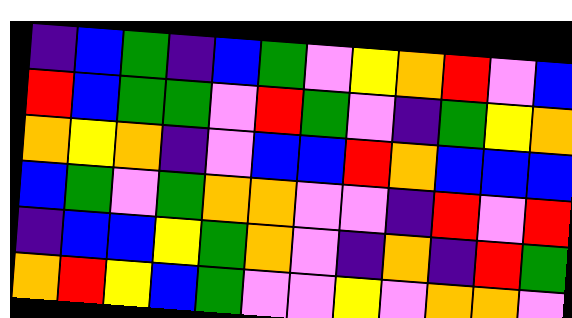[["indigo", "blue", "green", "indigo", "blue", "green", "violet", "yellow", "orange", "red", "violet", "blue"], ["red", "blue", "green", "green", "violet", "red", "green", "violet", "indigo", "green", "yellow", "orange"], ["orange", "yellow", "orange", "indigo", "violet", "blue", "blue", "red", "orange", "blue", "blue", "blue"], ["blue", "green", "violet", "green", "orange", "orange", "violet", "violet", "indigo", "red", "violet", "red"], ["indigo", "blue", "blue", "yellow", "green", "orange", "violet", "indigo", "orange", "indigo", "red", "green"], ["orange", "red", "yellow", "blue", "green", "violet", "violet", "yellow", "violet", "orange", "orange", "violet"]]